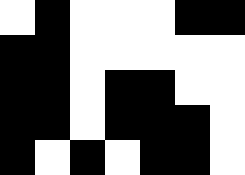[["white", "black", "white", "white", "white", "black", "black"], ["black", "black", "white", "white", "white", "white", "white"], ["black", "black", "white", "black", "black", "white", "white"], ["black", "black", "white", "black", "black", "black", "white"], ["black", "white", "black", "white", "black", "black", "white"]]